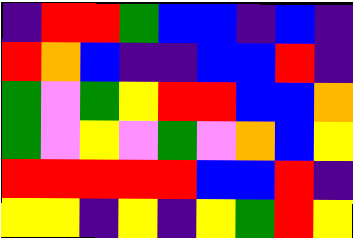[["indigo", "red", "red", "green", "blue", "blue", "indigo", "blue", "indigo"], ["red", "orange", "blue", "indigo", "indigo", "blue", "blue", "red", "indigo"], ["green", "violet", "green", "yellow", "red", "red", "blue", "blue", "orange"], ["green", "violet", "yellow", "violet", "green", "violet", "orange", "blue", "yellow"], ["red", "red", "red", "red", "red", "blue", "blue", "red", "indigo"], ["yellow", "yellow", "indigo", "yellow", "indigo", "yellow", "green", "red", "yellow"]]